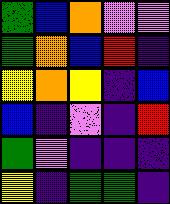[["green", "blue", "orange", "violet", "violet"], ["green", "orange", "blue", "red", "indigo"], ["yellow", "orange", "yellow", "indigo", "blue"], ["blue", "indigo", "violet", "indigo", "red"], ["green", "violet", "indigo", "indigo", "indigo"], ["yellow", "indigo", "green", "green", "indigo"]]